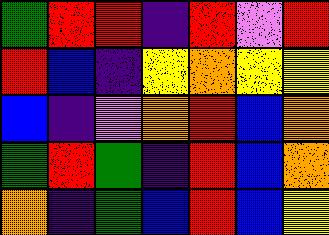[["green", "red", "red", "indigo", "red", "violet", "red"], ["red", "blue", "indigo", "yellow", "orange", "yellow", "yellow"], ["blue", "indigo", "violet", "orange", "red", "blue", "orange"], ["green", "red", "green", "indigo", "red", "blue", "orange"], ["orange", "indigo", "green", "blue", "red", "blue", "yellow"]]